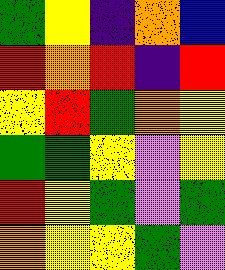[["green", "yellow", "indigo", "orange", "blue"], ["red", "orange", "red", "indigo", "red"], ["yellow", "red", "green", "orange", "yellow"], ["green", "green", "yellow", "violet", "yellow"], ["red", "yellow", "green", "violet", "green"], ["orange", "yellow", "yellow", "green", "violet"]]